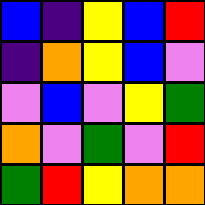[["blue", "indigo", "yellow", "blue", "red"], ["indigo", "orange", "yellow", "blue", "violet"], ["violet", "blue", "violet", "yellow", "green"], ["orange", "violet", "green", "violet", "red"], ["green", "red", "yellow", "orange", "orange"]]